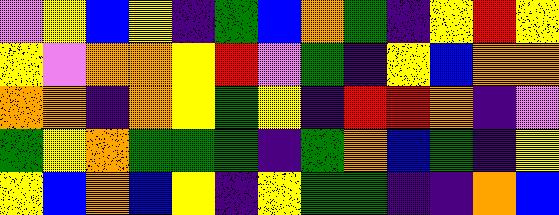[["violet", "yellow", "blue", "yellow", "indigo", "green", "blue", "orange", "green", "indigo", "yellow", "red", "yellow"], ["yellow", "violet", "orange", "orange", "yellow", "red", "violet", "green", "indigo", "yellow", "blue", "orange", "orange"], ["orange", "orange", "indigo", "orange", "yellow", "green", "yellow", "indigo", "red", "red", "orange", "indigo", "violet"], ["green", "yellow", "orange", "green", "green", "green", "indigo", "green", "orange", "blue", "green", "indigo", "yellow"], ["yellow", "blue", "orange", "blue", "yellow", "indigo", "yellow", "green", "green", "indigo", "indigo", "orange", "blue"]]